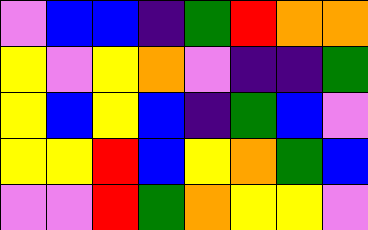[["violet", "blue", "blue", "indigo", "green", "red", "orange", "orange"], ["yellow", "violet", "yellow", "orange", "violet", "indigo", "indigo", "green"], ["yellow", "blue", "yellow", "blue", "indigo", "green", "blue", "violet"], ["yellow", "yellow", "red", "blue", "yellow", "orange", "green", "blue"], ["violet", "violet", "red", "green", "orange", "yellow", "yellow", "violet"]]